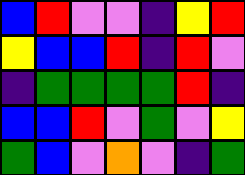[["blue", "red", "violet", "violet", "indigo", "yellow", "red"], ["yellow", "blue", "blue", "red", "indigo", "red", "violet"], ["indigo", "green", "green", "green", "green", "red", "indigo"], ["blue", "blue", "red", "violet", "green", "violet", "yellow"], ["green", "blue", "violet", "orange", "violet", "indigo", "green"]]